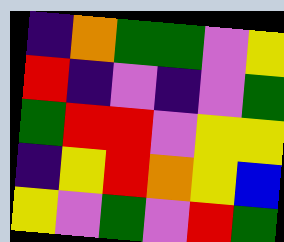[["indigo", "orange", "green", "green", "violet", "yellow"], ["red", "indigo", "violet", "indigo", "violet", "green"], ["green", "red", "red", "violet", "yellow", "yellow"], ["indigo", "yellow", "red", "orange", "yellow", "blue"], ["yellow", "violet", "green", "violet", "red", "green"]]